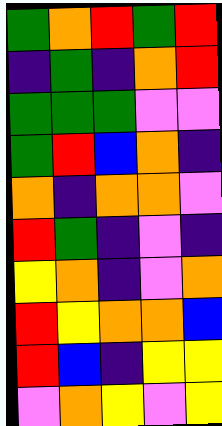[["green", "orange", "red", "green", "red"], ["indigo", "green", "indigo", "orange", "red"], ["green", "green", "green", "violet", "violet"], ["green", "red", "blue", "orange", "indigo"], ["orange", "indigo", "orange", "orange", "violet"], ["red", "green", "indigo", "violet", "indigo"], ["yellow", "orange", "indigo", "violet", "orange"], ["red", "yellow", "orange", "orange", "blue"], ["red", "blue", "indigo", "yellow", "yellow"], ["violet", "orange", "yellow", "violet", "yellow"]]